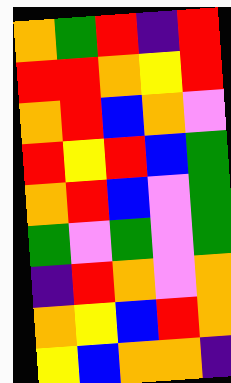[["orange", "green", "red", "indigo", "red"], ["red", "red", "orange", "yellow", "red"], ["orange", "red", "blue", "orange", "violet"], ["red", "yellow", "red", "blue", "green"], ["orange", "red", "blue", "violet", "green"], ["green", "violet", "green", "violet", "green"], ["indigo", "red", "orange", "violet", "orange"], ["orange", "yellow", "blue", "red", "orange"], ["yellow", "blue", "orange", "orange", "indigo"]]